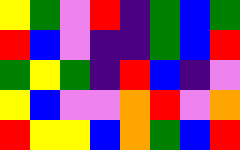[["yellow", "green", "violet", "red", "indigo", "green", "blue", "green"], ["red", "blue", "violet", "indigo", "indigo", "green", "blue", "red"], ["green", "yellow", "green", "indigo", "red", "blue", "indigo", "violet"], ["yellow", "blue", "violet", "violet", "orange", "red", "violet", "orange"], ["red", "yellow", "yellow", "blue", "orange", "green", "blue", "red"]]